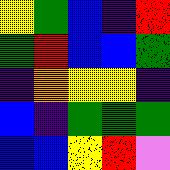[["yellow", "green", "blue", "indigo", "red"], ["green", "red", "blue", "blue", "green"], ["indigo", "orange", "yellow", "yellow", "indigo"], ["blue", "indigo", "green", "green", "green"], ["blue", "blue", "yellow", "red", "violet"]]